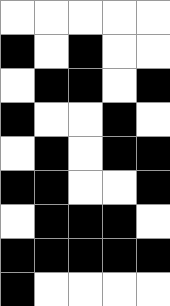[["white", "white", "white", "white", "white"], ["black", "white", "black", "white", "white"], ["white", "black", "black", "white", "black"], ["black", "white", "white", "black", "white"], ["white", "black", "white", "black", "black"], ["black", "black", "white", "white", "black"], ["white", "black", "black", "black", "white"], ["black", "black", "black", "black", "black"], ["black", "white", "white", "white", "white"]]